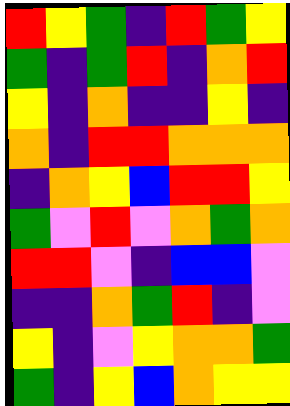[["red", "yellow", "green", "indigo", "red", "green", "yellow"], ["green", "indigo", "green", "red", "indigo", "orange", "red"], ["yellow", "indigo", "orange", "indigo", "indigo", "yellow", "indigo"], ["orange", "indigo", "red", "red", "orange", "orange", "orange"], ["indigo", "orange", "yellow", "blue", "red", "red", "yellow"], ["green", "violet", "red", "violet", "orange", "green", "orange"], ["red", "red", "violet", "indigo", "blue", "blue", "violet"], ["indigo", "indigo", "orange", "green", "red", "indigo", "violet"], ["yellow", "indigo", "violet", "yellow", "orange", "orange", "green"], ["green", "indigo", "yellow", "blue", "orange", "yellow", "yellow"]]